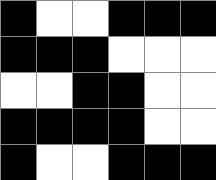[["black", "white", "white", "black", "black", "black"], ["black", "black", "black", "white", "white", "white"], ["white", "white", "black", "black", "white", "white"], ["black", "black", "black", "black", "white", "white"], ["black", "white", "white", "black", "black", "black"]]